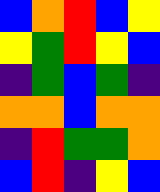[["blue", "orange", "red", "blue", "yellow"], ["yellow", "green", "red", "yellow", "blue"], ["indigo", "green", "blue", "green", "indigo"], ["orange", "orange", "blue", "orange", "orange"], ["indigo", "red", "green", "green", "orange"], ["blue", "red", "indigo", "yellow", "blue"]]